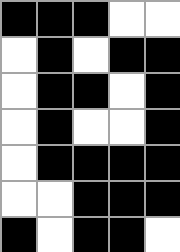[["black", "black", "black", "white", "white"], ["white", "black", "white", "black", "black"], ["white", "black", "black", "white", "black"], ["white", "black", "white", "white", "black"], ["white", "black", "black", "black", "black"], ["white", "white", "black", "black", "black"], ["black", "white", "black", "black", "white"]]